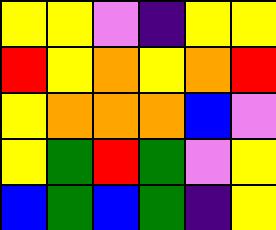[["yellow", "yellow", "violet", "indigo", "yellow", "yellow"], ["red", "yellow", "orange", "yellow", "orange", "red"], ["yellow", "orange", "orange", "orange", "blue", "violet"], ["yellow", "green", "red", "green", "violet", "yellow"], ["blue", "green", "blue", "green", "indigo", "yellow"]]